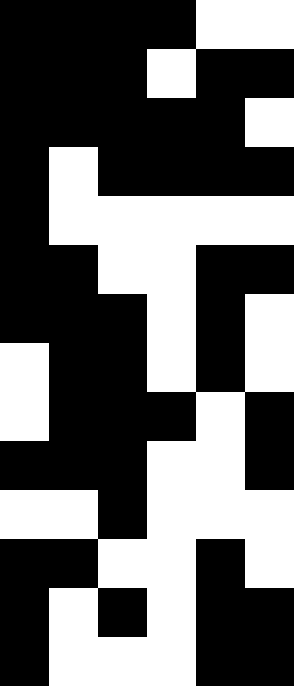[["black", "black", "black", "black", "white", "white"], ["black", "black", "black", "white", "black", "black"], ["black", "black", "black", "black", "black", "white"], ["black", "white", "black", "black", "black", "black"], ["black", "white", "white", "white", "white", "white"], ["black", "black", "white", "white", "black", "black"], ["black", "black", "black", "white", "black", "white"], ["white", "black", "black", "white", "black", "white"], ["white", "black", "black", "black", "white", "black"], ["black", "black", "black", "white", "white", "black"], ["white", "white", "black", "white", "white", "white"], ["black", "black", "white", "white", "black", "white"], ["black", "white", "black", "white", "black", "black"], ["black", "white", "white", "white", "black", "black"]]